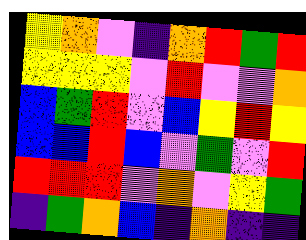[["yellow", "orange", "violet", "indigo", "orange", "red", "green", "red"], ["yellow", "yellow", "yellow", "violet", "red", "violet", "violet", "orange"], ["blue", "green", "red", "violet", "blue", "yellow", "red", "yellow"], ["blue", "blue", "red", "blue", "violet", "green", "violet", "red"], ["red", "red", "red", "violet", "orange", "violet", "yellow", "green"], ["indigo", "green", "orange", "blue", "indigo", "orange", "indigo", "indigo"]]